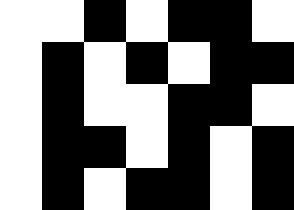[["white", "white", "black", "white", "black", "black", "white"], ["white", "black", "white", "black", "white", "black", "black"], ["white", "black", "white", "white", "black", "black", "white"], ["white", "black", "black", "white", "black", "white", "black"], ["white", "black", "white", "black", "black", "white", "black"]]